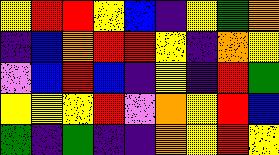[["yellow", "red", "red", "yellow", "blue", "indigo", "yellow", "green", "orange"], ["indigo", "blue", "orange", "red", "red", "yellow", "indigo", "orange", "yellow"], ["violet", "blue", "red", "blue", "indigo", "yellow", "indigo", "red", "green"], ["yellow", "yellow", "yellow", "red", "violet", "orange", "yellow", "red", "blue"], ["green", "indigo", "green", "indigo", "indigo", "orange", "yellow", "red", "yellow"]]